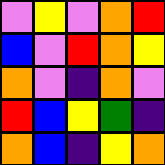[["violet", "yellow", "violet", "orange", "red"], ["blue", "violet", "red", "orange", "yellow"], ["orange", "violet", "indigo", "orange", "violet"], ["red", "blue", "yellow", "green", "indigo"], ["orange", "blue", "indigo", "yellow", "orange"]]